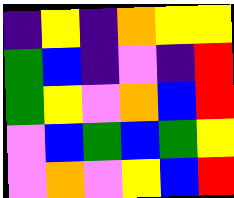[["indigo", "yellow", "indigo", "orange", "yellow", "yellow"], ["green", "blue", "indigo", "violet", "indigo", "red"], ["green", "yellow", "violet", "orange", "blue", "red"], ["violet", "blue", "green", "blue", "green", "yellow"], ["violet", "orange", "violet", "yellow", "blue", "red"]]